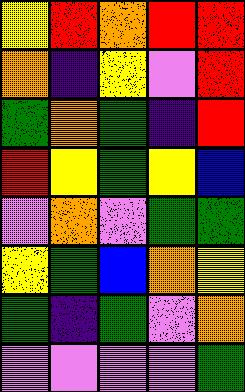[["yellow", "red", "orange", "red", "red"], ["orange", "indigo", "yellow", "violet", "red"], ["green", "orange", "green", "indigo", "red"], ["red", "yellow", "green", "yellow", "blue"], ["violet", "orange", "violet", "green", "green"], ["yellow", "green", "blue", "orange", "yellow"], ["green", "indigo", "green", "violet", "orange"], ["violet", "violet", "violet", "violet", "green"]]